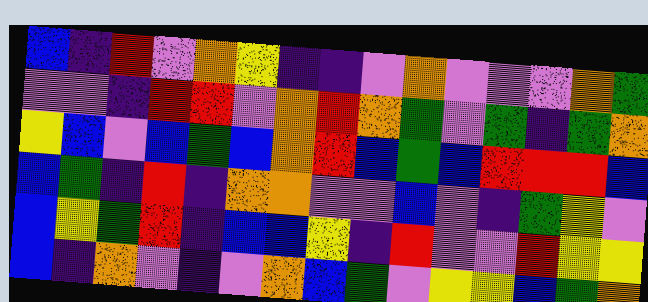[["blue", "indigo", "red", "violet", "orange", "yellow", "indigo", "indigo", "violet", "orange", "violet", "violet", "violet", "orange", "green"], ["violet", "violet", "indigo", "red", "red", "violet", "orange", "red", "orange", "green", "violet", "green", "indigo", "green", "orange"], ["yellow", "blue", "violet", "blue", "green", "blue", "orange", "red", "blue", "green", "blue", "red", "red", "red", "blue"], ["blue", "green", "indigo", "red", "indigo", "orange", "orange", "violet", "violet", "blue", "violet", "indigo", "green", "yellow", "violet"], ["blue", "yellow", "green", "red", "indigo", "blue", "blue", "yellow", "indigo", "red", "violet", "violet", "red", "yellow", "yellow"], ["blue", "indigo", "orange", "violet", "indigo", "violet", "orange", "blue", "green", "violet", "yellow", "yellow", "blue", "green", "orange"]]